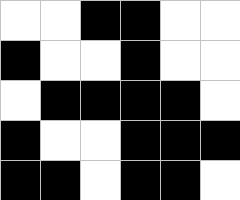[["white", "white", "black", "black", "white", "white"], ["black", "white", "white", "black", "white", "white"], ["white", "black", "black", "black", "black", "white"], ["black", "white", "white", "black", "black", "black"], ["black", "black", "white", "black", "black", "white"]]